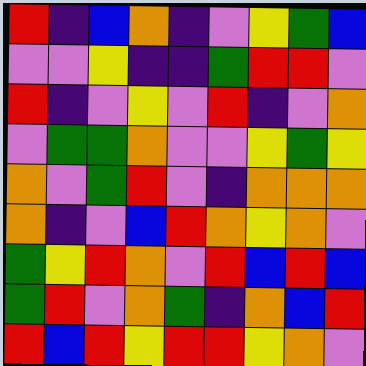[["red", "indigo", "blue", "orange", "indigo", "violet", "yellow", "green", "blue"], ["violet", "violet", "yellow", "indigo", "indigo", "green", "red", "red", "violet"], ["red", "indigo", "violet", "yellow", "violet", "red", "indigo", "violet", "orange"], ["violet", "green", "green", "orange", "violet", "violet", "yellow", "green", "yellow"], ["orange", "violet", "green", "red", "violet", "indigo", "orange", "orange", "orange"], ["orange", "indigo", "violet", "blue", "red", "orange", "yellow", "orange", "violet"], ["green", "yellow", "red", "orange", "violet", "red", "blue", "red", "blue"], ["green", "red", "violet", "orange", "green", "indigo", "orange", "blue", "red"], ["red", "blue", "red", "yellow", "red", "red", "yellow", "orange", "violet"]]